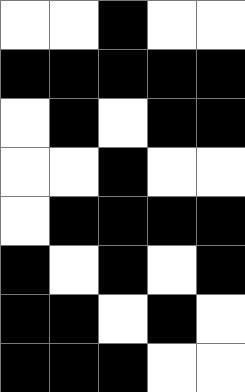[["white", "white", "black", "white", "white"], ["black", "black", "black", "black", "black"], ["white", "black", "white", "black", "black"], ["white", "white", "black", "white", "white"], ["white", "black", "black", "black", "black"], ["black", "white", "black", "white", "black"], ["black", "black", "white", "black", "white"], ["black", "black", "black", "white", "white"]]